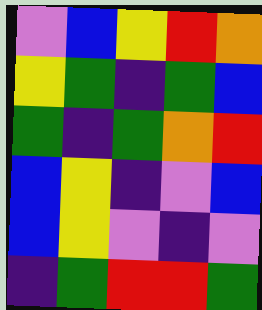[["violet", "blue", "yellow", "red", "orange"], ["yellow", "green", "indigo", "green", "blue"], ["green", "indigo", "green", "orange", "red"], ["blue", "yellow", "indigo", "violet", "blue"], ["blue", "yellow", "violet", "indigo", "violet"], ["indigo", "green", "red", "red", "green"]]